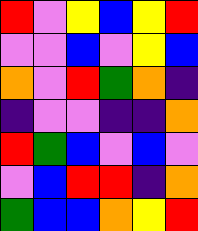[["red", "violet", "yellow", "blue", "yellow", "red"], ["violet", "violet", "blue", "violet", "yellow", "blue"], ["orange", "violet", "red", "green", "orange", "indigo"], ["indigo", "violet", "violet", "indigo", "indigo", "orange"], ["red", "green", "blue", "violet", "blue", "violet"], ["violet", "blue", "red", "red", "indigo", "orange"], ["green", "blue", "blue", "orange", "yellow", "red"]]